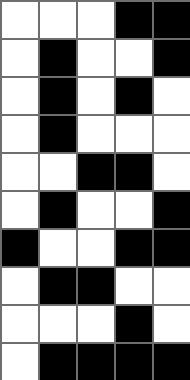[["white", "white", "white", "black", "black"], ["white", "black", "white", "white", "black"], ["white", "black", "white", "black", "white"], ["white", "black", "white", "white", "white"], ["white", "white", "black", "black", "white"], ["white", "black", "white", "white", "black"], ["black", "white", "white", "black", "black"], ["white", "black", "black", "white", "white"], ["white", "white", "white", "black", "white"], ["white", "black", "black", "black", "black"]]